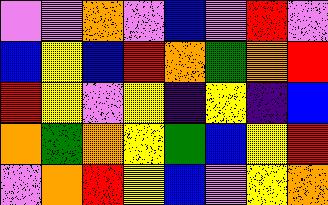[["violet", "violet", "orange", "violet", "blue", "violet", "red", "violet"], ["blue", "yellow", "blue", "red", "orange", "green", "orange", "red"], ["red", "yellow", "violet", "yellow", "indigo", "yellow", "indigo", "blue"], ["orange", "green", "orange", "yellow", "green", "blue", "yellow", "red"], ["violet", "orange", "red", "yellow", "blue", "violet", "yellow", "orange"]]